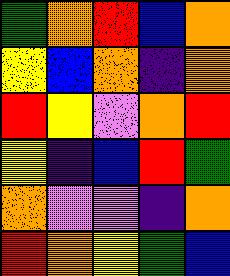[["green", "orange", "red", "blue", "orange"], ["yellow", "blue", "orange", "indigo", "orange"], ["red", "yellow", "violet", "orange", "red"], ["yellow", "indigo", "blue", "red", "green"], ["orange", "violet", "violet", "indigo", "orange"], ["red", "orange", "yellow", "green", "blue"]]